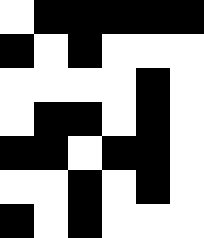[["white", "black", "black", "black", "black", "black"], ["black", "white", "black", "white", "white", "white"], ["white", "white", "white", "white", "black", "white"], ["white", "black", "black", "white", "black", "white"], ["black", "black", "white", "black", "black", "white"], ["white", "white", "black", "white", "black", "white"], ["black", "white", "black", "white", "white", "white"]]